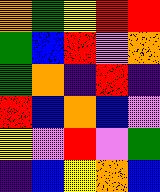[["orange", "green", "yellow", "red", "red"], ["green", "blue", "red", "violet", "orange"], ["green", "orange", "indigo", "red", "indigo"], ["red", "blue", "orange", "blue", "violet"], ["yellow", "violet", "red", "violet", "green"], ["indigo", "blue", "yellow", "orange", "blue"]]